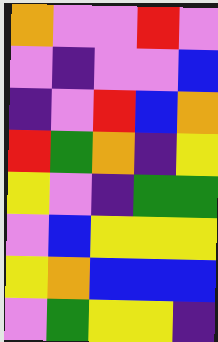[["orange", "violet", "violet", "red", "violet"], ["violet", "indigo", "violet", "violet", "blue"], ["indigo", "violet", "red", "blue", "orange"], ["red", "green", "orange", "indigo", "yellow"], ["yellow", "violet", "indigo", "green", "green"], ["violet", "blue", "yellow", "yellow", "yellow"], ["yellow", "orange", "blue", "blue", "blue"], ["violet", "green", "yellow", "yellow", "indigo"]]